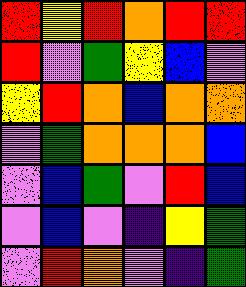[["red", "yellow", "red", "orange", "red", "red"], ["red", "violet", "green", "yellow", "blue", "violet"], ["yellow", "red", "orange", "blue", "orange", "orange"], ["violet", "green", "orange", "orange", "orange", "blue"], ["violet", "blue", "green", "violet", "red", "blue"], ["violet", "blue", "violet", "indigo", "yellow", "green"], ["violet", "red", "orange", "violet", "indigo", "green"]]